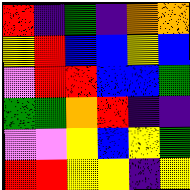[["red", "indigo", "green", "indigo", "orange", "orange"], ["yellow", "red", "blue", "blue", "yellow", "blue"], ["violet", "red", "red", "blue", "blue", "green"], ["green", "green", "orange", "red", "indigo", "indigo"], ["violet", "violet", "yellow", "blue", "yellow", "green"], ["red", "red", "yellow", "yellow", "indigo", "yellow"]]